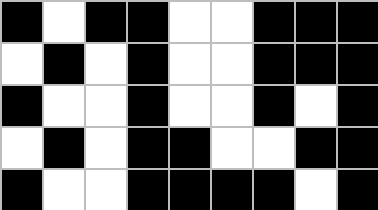[["black", "white", "black", "black", "white", "white", "black", "black", "black"], ["white", "black", "white", "black", "white", "white", "black", "black", "black"], ["black", "white", "white", "black", "white", "white", "black", "white", "black"], ["white", "black", "white", "black", "black", "white", "white", "black", "black"], ["black", "white", "white", "black", "black", "black", "black", "white", "black"]]